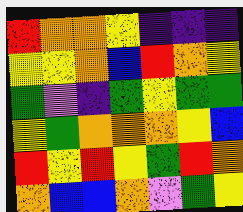[["red", "orange", "orange", "yellow", "indigo", "indigo", "indigo"], ["yellow", "yellow", "orange", "blue", "red", "orange", "yellow"], ["green", "violet", "indigo", "green", "yellow", "green", "green"], ["yellow", "green", "orange", "orange", "orange", "yellow", "blue"], ["red", "yellow", "red", "yellow", "green", "red", "orange"], ["orange", "blue", "blue", "orange", "violet", "green", "yellow"]]